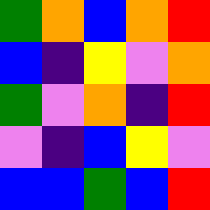[["green", "orange", "blue", "orange", "red"], ["blue", "indigo", "yellow", "violet", "orange"], ["green", "violet", "orange", "indigo", "red"], ["violet", "indigo", "blue", "yellow", "violet"], ["blue", "blue", "green", "blue", "red"]]